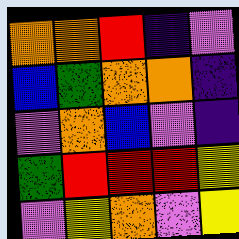[["orange", "orange", "red", "indigo", "violet"], ["blue", "green", "orange", "orange", "indigo"], ["violet", "orange", "blue", "violet", "indigo"], ["green", "red", "red", "red", "yellow"], ["violet", "yellow", "orange", "violet", "yellow"]]